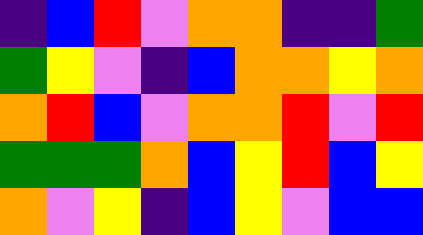[["indigo", "blue", "red", "violet", "orange", "orange", "indigo", "indigo", "green"], ["green", "yellow", "violet", "indigo", "blue", "orange", "orange", "yellow", "orange"], ["orange", "red", "blue", "violet", "orange", "orange", "red", "violet", "red"], ["green", "green", "green", "orange", "blue", "yellow", "red", "blue", "yellow"], ["orange", "violet", "yellow", "indigo", "blue", "yellow", "violet", "blue", "blue"]]